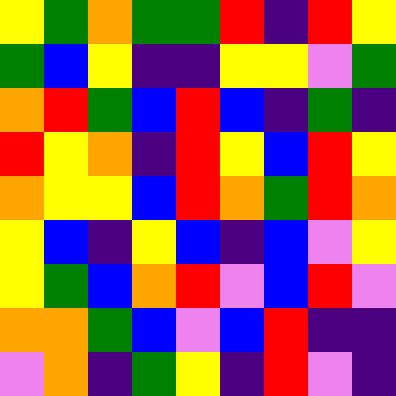[["yellow", "green", "orange", "green", "green", "red", "indigo", "red", "yellow"], ["green", "blue", "yellow", "indigo", "indigo", "yellow", "yellow", "violet", "green"], ["orange", "red", "green", "blue", "red", "blue", "indigo", "green", "indigo"], ["red", "yellow", "orange", "indigo", "red", "yellow", "blue", "red", "yellow"], ["orange", "yellow", "yellow", "blue", "red", "orange", "green", "red", "orange"], ["yellow", "blue", "indigo", "yellow", "blue", "indigo", "blue", "violet", "yellow"], ["yellow", "green", "blue", "orange", "red", "violet", "blue", "red", "violet"], ["orange", "orange", "green", "blue", "violet", "blue", "red", "indigo", "indigo"], ["violet", "orange", "indigo", "green", "yellow", "indigo", "red", "violet", "indigo"]]